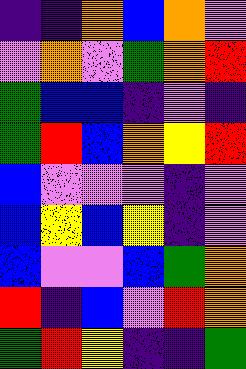[["indigo", "indigo", "orange", "blue", "orange", "violet"], ["violet", "orange", "violet", "green", "orange", "red"], ["green", "blue", "blue", "indigo", "violet", "indigo"], ["green", "red", "blue", "orange", "yellow", "red"], ["blue", "violet", "violet", "violet", "indigo", "violet"], ["blue", "yellow", "blue", "yellow", "indigo", "violet"], ["blue", "violet", "violet", "blue", "green", "orange"], ["red", "indigo", "blue", "violet", "red", "orange"], ["green", "red", "yellow", "indigo", "indigo", "green"]]